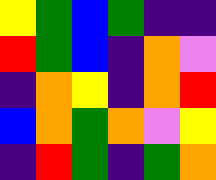[["yellow", "green", "blue", "green", "indigo", "indigo"], ["red", "green", "blue", "indigo", "orange", "violet"], ["indigo", "orange", "yellow", "indigo", "orange", "red"], ["blue", "orange", "green", "orange", "violet", "yellow"], ["indigo", "red", "green", "indigo", "green", "orange"]]